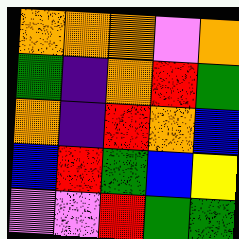[["orange", "orange", "orange", "violet", "orange"], ["green", "indigo", "orange", "red", "green"], ["orange", "indigo", "red", "orange", "blue"], ["blue", "red", "green", "blue", "yellow"], ["violet", "violet", "red", "green", "green"]]